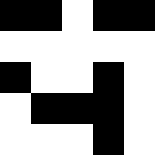[["black", "black", "white", "black", "black"], ["white", "white", "white", "white", "white"], ["black", "white", "white", "black", "white"], ["white", "black", "black", "black", "white"], ["white", "white", "white", "black", "white"]]